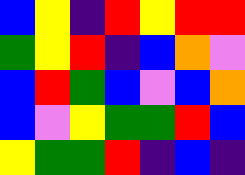[["blue", "yellow", "indigo", "red", "yellow", "red", "red"], ["green", "yellow", "red", "indigo", "blue", "orange", "violet"], ["blue", "red", "green", "blue", "violet", "blue", "orange"], ["blue", "violet", "yellow", "green", "green", "red", "blue"], ["yellow", "green", "green", "red", "indigo", "blue", "indigo"]]